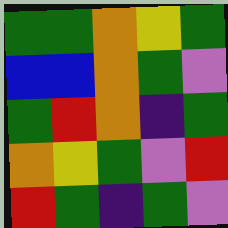[["green", "green", "orange", "yellow", "green"], ["blue", "blue", "orange", "green", "violet"], ["green", "red", "orange", "indigo", "green"], ["orange", "yellow", "green", "violet", "red"], ["red", "green", "indigo", "green", "violet"]]